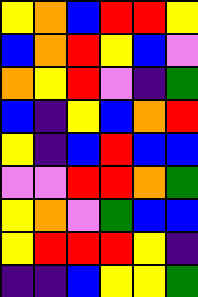[["yellow", "orange", "blue", "red", "red", "yellow"], ["blue", "orange", "red", "yellow", "blue", "violet"], ["orange", "yellow", "red", "violet", "indigo", "green"], ["blue", "indigo", "yellow", "blue", "orange", "red"], ["yellow", "indigo", "blue", "red", "blue", "blue"], ["violet", "violet", "red", "red", "orange", "green"], ["yellow", "orange", "violet", "green", "blue", "blue"], ["yellow", "red", "red", "red", "yellow", "indigo"], ["indigo", "indigo", "blue", "yellow", "yellow", "green"]]